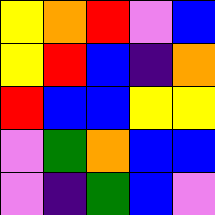[["yellow", "orange", "red", "violet", "blue"], ["yellow", "red", "blue", "indigo", "orange"], ["red", "blue", "blue", "yellow", "yellow"], ["violet", "green", "orange", "blue", "blue"], ["violet", "indigo", "green", "blue", "violet"]]